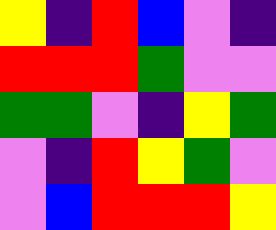[["yellow", "indigo", "red", "blue", "violet", "indigo"], ["red", "red", "red", "green", "violet", "violet"], ["green", "green", "violet", "indigo", "yellow", "green"], ["violet", "indigo", "red", "yellow", "green", "violet"], ["violet", "blue", "red", "red", "red", "yellow"]]